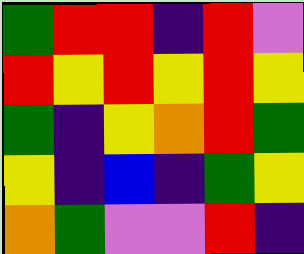[["green", "red", "red", "indigo", "red", "violet"], ["red", "yellow", "red", "yellow", "red", "yellow"], ["green", "indigo", "yellow", "orange", "red", "green"], ["yellow", "indigo", "blue", "indigo", "green", "yellow"], ["orange", "green", "violet", "violet", "red", "indigo"]]